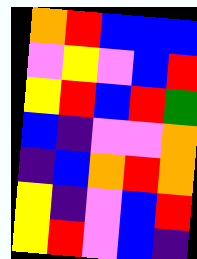[["orange", "red", "blue", "blue", "blue"], ["violet", "yellow", "violet", "blue", "red"], ["yellow", "red", "blue", "red", "green"], ["blue", "indigo", "violet", "violet", "orange"], ["indigo", "blue", "orange", "red", "orange"], ["yellow", "indigo", "violet", "blue", "red"], ["yellow", "red", "violet", "blue", "indigo"]]